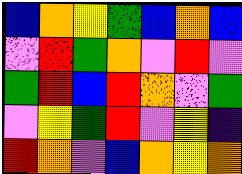[["blue", "orange", "yellow", "green", "blue", "orange", "blue"], ["violet", "red", "green", "orange", "violet", "red", "violet"], ["green", "red", "blue", "red", "orange", "violet", "green"], ["violet", "yellow", "green", "red", "violet", "yellow", "indigo"], ["red", "orange", "violet", "blue", "orange", "yellow", "orange"]]